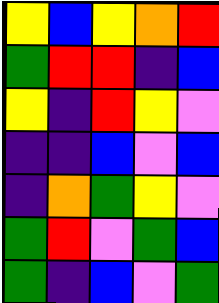[["yellow", "blue", "yellow", "orange", "red"], ["green", "red", "red", "indigo", "blue"], ["yellow", "indigo", "red", "yellow", "violet"], ["indigo", "indigo", "blue", "violet", "blue"], ["indigo", "orange", "green", "yellow", "violet"], ["green", "red", "violet", "green", "blue"], ["green", "indigo", "blue", "violet", "green"]]